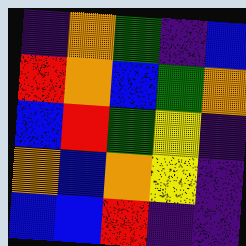[["indigo", "orange", "green", "indigo", "blue"], ["red", "orange", "blue", "green", "orange"], ["blue", "red", "green", "yellow", "indigo"], ["orange", "blue", "orange", "yellow", "indigo"], ["blue", "blue", "red", "indigo", "indigo"]]